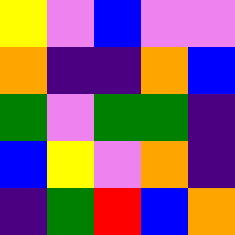[["yellow", "violet", "blue", "violet", "violet"], ["orange", "indigo", "indigo", "orange", "blue"], ["green", "violet", "green", "green", "indigo"], ["blue", "yellow", "violet", "orange", "indigo"], ["indigo", "green", "red", "blue", "orange"]]